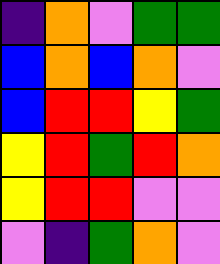[["indigo", "orange", "violet", "green", "green"], ["blue", "orange", "blue", "orange", "violet"], ["blue", "red", "red", "yellow", "green"], ["yellow", "red", "green", "red", "orange"], ["yellow", "red", "red", "violet", "violet"], ["violet", "indigo", "green", "orange", "violet"]]